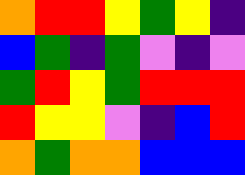[["orange", "red", "red", "yellow", "green", "yellow", "indigo"], ["blue", "green", "indigo", "green", "violet", "indigo", "violet"], ["green", "red", "yellow", "green", "red", "red", "red"], ["red", "yellow", "yellow", "violet", "indigo", "blue", "red"], ["orange", "green", "orange", "orange", "blue", "blue", "blue"]]